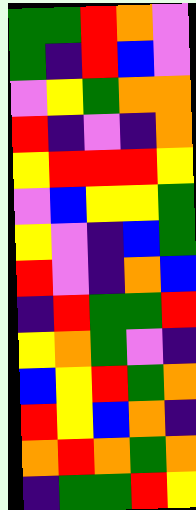[["green", "green", "red", "orange", "violet"], ["green", "indigo", "red", "blue", "violet"], ["violet", "yellow", "green", "orange", "orange"], ["red", "indigo", "violet", "indigo", "orange"], ["yellow", "red", "red", "red", "yellow"], ["violet", "blue", "yellow", "yellow", "green"], ["yellow", "violet", "indigo", "blue", "green"], ["red", "violet", "indigo", "orange", "blue"], ["indigo", "red", "green", "green", "red"], ["yellow", "orange", "green", "violet", "indigo"], ["blue", "yellow", "red", "green", "orange"], ["red", "yellow", "blue", "orange", "indigo"], ["orange", "red", "orange", "green", "orange"], ["indigo", "green", "green", "red", "yellow"]]